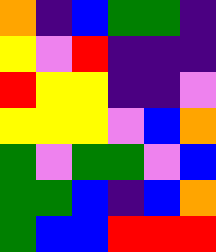[["orange", "indigo", "blue", "green", "green", "indigo"], ["yellow", "violet", "red", "indigo", "indigo", "indigo"], ["red", "yellow", "yellow", "indigo", "indigo", "violet"], ["yellow", "yellow", "yellow", "violet", "blue", "orange"], ["green", "violet", "green", "green", "violet", "blue"], ["green", "green", "blue", "indigo", "blue", "orange"], ["green", "blue", "blue", "red", "red", "red"]]